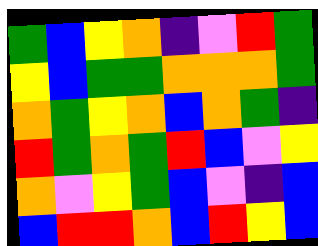[["green", "blue", "yellow", "orange", "indigo", "violet", "red", "green"], ["yellow", "blue", "green", "green", "orange", "orange", "orange", "green"], ["orange", "green", "yellow", "orange", "blue", "orange", "green", "indigo"], ["red", "green", "orange", "green", "red", "blue", "violet", "yellow"], ["orange", "violet", "yellow", "green", "blue", "violet", "indigo", "blue"], ["blue", "red", "red", "orange", "blue", "red", "yellow", "blue"]]